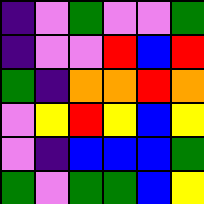[["indigo", "violet", "green", "violet", "violet", "green"], ["indigo", "violet", "violet", "red", "blue", "red"], ["green", "indigo", "orange", "orange", "red", "orange"], ["violet", "yellow", "red", "yellow", "blue", "yellow"], ["violet", "indigo", "blue", "blue", "blue", "green"], ["green", "violet", "green", "green", "blue", "yellow"]]